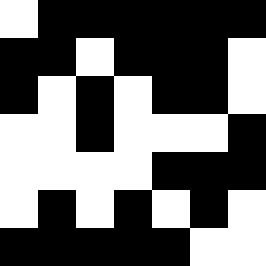[["white", "black", "black", "black", "black", "black", "black"], ["black", "black", "white", "black", "black", "black", "white"], ["black", "white", "black", "white", "black", "black", "white"], ["white", "white", "black", "white", "white", "white", "black"], ["white", "white", "white", "white", "black", "black", "black"], ["white", "black", "white", "black", "white", "black", "white"], ["black", "black", "black", "black", "black", "white", "white"]]